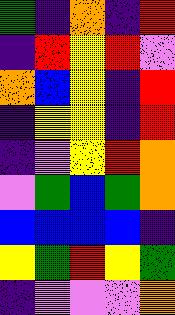[["green", "indigo", "orange", "indigo", "red"], ["indigo", "red", "yellow", "red", "violet"], ["orange", "blue", "yellow", "indigo", "red"], ["indigo", "yellow", "yellow", "indigo", "red"], ["indigo", "violet", "yellow", "red", "orange"], ["violet", "green", "blue", "green", "orange"], ["blue", "blue", "blue", "blue", "indigo"], ["yellow", "green", "red", "yellow", "green"], ["indigo", "violet", "violet", "violet", "orange"]]